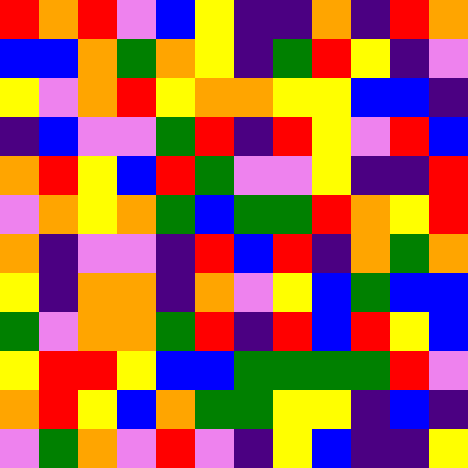[["red", "orange", "red", "violet", "blue", "yellow", "indigo", "indigo", "orange", "indigo", "red", "orange"], ["blue", "blue", "orange", "green", "orange", "yellow", "indigo", "green", "red", "yellow", "indigo", "violet"], ["yellow", "violet", "orange", "red", "yellow", "orange", "orange", "yellow", "yellow", "blue", "blue", "indigo"], ["indigo", "blue", "violet", "violet", "green", "red", "indigo", "red", "yellow", "violet", "red", "blue"], ["orange", "red", "yellow", "blue", "red", "green", "violet", "violet", "yellow", "indigo", "indigo", "red"], ["violet", "orange", "yellow", "orange", "green", "blue", "green", "green", "red", "orange", "yellow", "red"], ["orange", "indigo", "violet", "violet", "indigo", "red", "blue", "red", "indigo", "orange", "green", "orange"], ["yellow", "indigo", "orange", "orange", "indigo", "orange", "violet", "yellow", "blue", "green", "blue", "blue"], ["green", "violet", "orange", "orange", "green", "red", "indigo", "red", "blue", "red", "yellow", "blue"], ["yellow", "red", "red", "yellow", "blue", "blue", "green", "green", "green", "green", "red", "violet"], ["orange", "red", "yellow", "blue", "orange", "green", "green", "yellow", "yellow", "indigo", "blue", "indigo"], ["violet", "green", "orange", "violet", "red", "violet", "indigo", "yellow", "blue", "indigo", "indigo", "yellow"]]